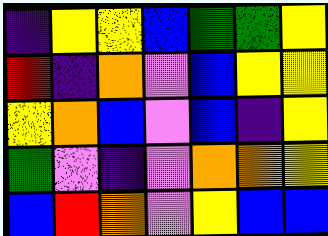[["indigo", "yellow", "yellow", "blue", "green", "green", "yellow"], ["red", "indigo", "orange", "violet", "blue", "yellow", "yellow"], ["yellow", "orange", "blue", "violet", "blue", "indigo", "yellow"], ["green", "violet", "indigo", "violet", "orange", "orange", "yellow"], ["blue", "red", "orange", "violet", "yellow", "blue", "blue"]]